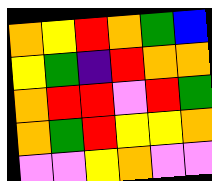[["orange", "yellow", "red", "orange", "green", "blue"], ["yellow", "green", "indigo", "red", "orange", "orange"], ["orange", "red", "red", "violet", "red", "green"], ["orange", "green", "red", "yellow", "yellow", "orange"], ["violet", "violet", "yellow", "orange", "violet", "violet"]]